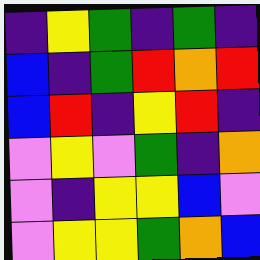[["indigo", "yellow", "green", "indigo", "green", "indigo"], ["blue", "indigo", "green", "red", "orange", "red"], ["blue", "red", "indigo", "yellow", "red", "indigo"], ["violet", "yellow", "violet", "green", "indigo", "orange"], ["violet", "indigo", "yellow", "yellow", "blue", "violet"], ["violet", "yellow", "yellow", "green", "orange", "blue"]]